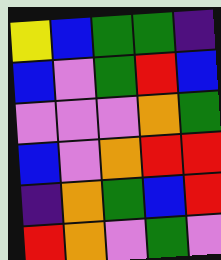[["yellow", "blue", "green", "green", "indigo"], ["blue", "violet", "green", "red", "blue"], ["violet", "violet", "violet", "orange", "green"], ["blue", "violet", "orange", "red", "red"], ["indigo", "orange", "green", "blue", "red"], ["red", "orange", "violet", "green", "violet"]]